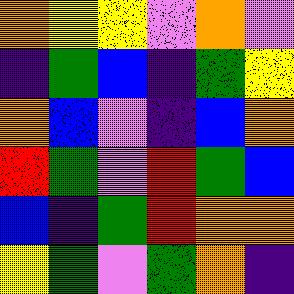[["orange", "yellow", "yellow", "violet", "orange", "violet"], ["indigo", "green", "blue", "indigo", "green", "yellow"], ["orange", "blue", "violet", "indigo", "blue", "orange"], ["red", "green", "violet", "red", "green", "blue"], ["blue", "indigo", "green", "red", "orange", "orange"], ["yellow", "green", "violet", "green", "orange", "indigo"]]